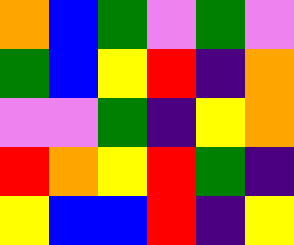[["orange", "blue", "green", "violet", "green", "violet"], ["green", "blue", "yellow", "red", "indigo", "orange"], ["violet", "violet", "green", "indigo", "yellow", "orange"], ["red", "orange", "yellow", "red", "green", "indigo"], ["yellow", "blue", "blue", "red", "indigo", "yellow"]]